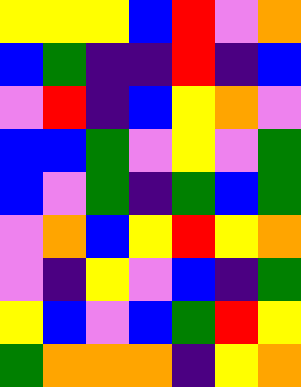[["yellow", "yellow", "yellow", "blue", "red", "violet", "orange"], ["blue", "green", "indigo", "indigo", "red", "indigo", "blue"], ["violet", "red", "indigo", "blue", "yellow", "orange", "violet"], ["blue", "blue", "green", "violet", "yellow", "violet", "green"], ["blue", "violet", "green", "indigo", "green", "blue", "green"], ["violet", "orange", "blue", "yellow", "red", "yellow", "orange"], ["violet", "indigo", "yellow", "violet", "blue", "indigo", "green"], ["yellow", "blue", "violet", "blue", "green", "red", "yellow"], ["green", "orange", "orange", "orange", "indigo", "yellow", "orange"]]